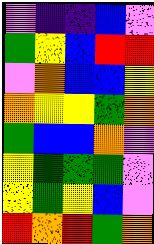[["violet", "indigo", "indigo", "blue", "violet"], ["green", "yellow", "blue", "red", "red"], ["violet", "orange", "blue", "blue", "yellow"], ["orange", "yellow", "yellow", "green", "orange"], ["green", "blue", "blue", "orange", "violet"], ["yellow", "green", "green", "green", "violet"], ["yellow", "green", "yellow", "blue", "violet"], ["red", "orange", "red", "green", "orange"]]